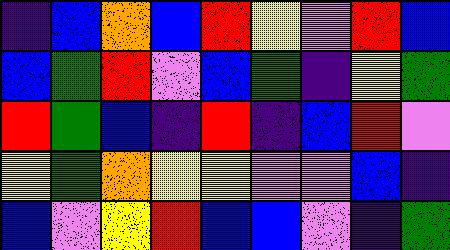[["indigo", "blue", "orange", "blue", "red", "yellow", "violet", "red", "blue"], ["blue", "green", "red", "violet", "blue", "green", "indigo", "yellow", "green"], ["red", "green", "blue", "indigo", "red", "indigo", "blue", "red", "violet"], ["yellow", "green", "orange", "yellow", "yellow", "violet", "violet", "blue", "indigo"], ["blue", "violet", "yellow", "red", "blue", "blue", "violet", "indigo", "green"]]